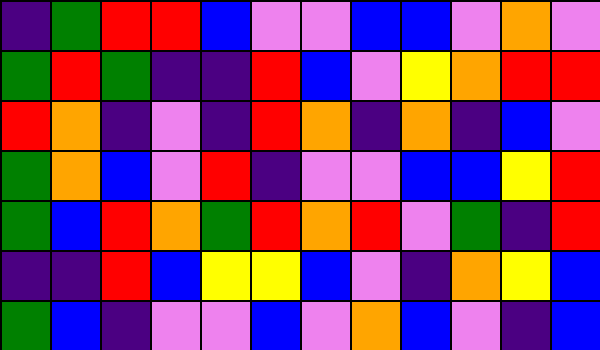[["indigo", "green", "red", "red", "blue", "violet", "violet", "blue", "blue", "violet", "orange", "violet"], ["green", "red", "green", "indigo", "indigo", "red", "blue", "violet", "yellow", "orange", "red", "red"], ["red", "orange", "indigo", "violet", "indigo", "red", "orange", "indigo", "orange", "indigo", "blue", "violet"], ["green", "orange", "blue", "violet", "red", "indigo", "violet", "violet", "blue", "blue", "yellow", "red"], ["green", "blue", "red", "orange", "green", "red", "orange", "red", "violet", "green", "indigo", "red"], ["indigo", "indigo", "red", "blue", "yellow", "yellow", "blue", "violet", "indigo", "orange", "yellow", "blue"], ["green", "blue", "indigo", "violet", "violet", "blue", "violet", "orange", "blue", "violet", "indigo", "blue"]]